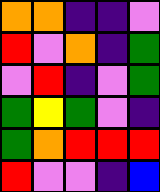[["orange", "orange", "indigo", "indigo", "violet"], ["red", "violet", "orange", "indigo", "green"], ["violet", "red", "indigo", "violet", "green"], ["green", "yellow", "green", "violet", "indigo"], ["green", "orange", "red", "red", "red"], ["red", "violet", "violet", "indigo", "blue"]]